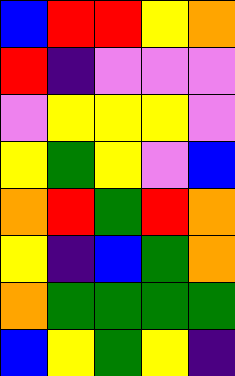[["blue", "red", "red", "yellow", "orange"], ["red", "indigo", "violet", "violet", "violet"], ["violet", "yellow", "yellow", "yellow", "violet"], ["yellow", "green", "yellow", "violet", "blue"], ["orange", "red", "green", "red", "orange"], ["yellow", "indigo", "blue", "green", "orange"], ["orange", "green", "green", "green", "green"], ["blue", "yellow", "green", "yellow", "indigo"]]